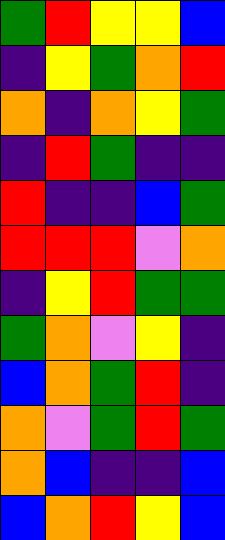[["green", "red", "yellow", "yellow", "blue"], ["indigo", "yellow", "green", "orange", "red"], ["orange", "indigo", "orange", "yellow", "green"], ["indigo", "red", "green", "indigo", "indigo"], ["red", "indigo", "indigo", "blue", "green"], ["red", "red", "red", "violet", "orange"], ["indigo", "yellow", "red", "green", "green"], ["green", "orange", "violet", "yellow", "indigo"], ["blue", "orange", "green", "red", "indigo"], ["orange", "violet", "green", "red", "green"], ["orange", "blue", "indigo", "indigo", "blue"], ["blue", "orange", "red", "yellow", "blue"]]